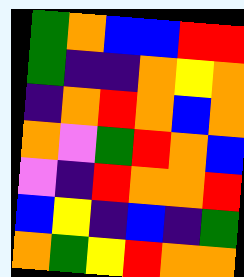[["green", "orange", "blue", "blue", "red", "red"], ["green", "indigo", "indigo", "orange", "yellow", "orange"], ["indigo", "orange", "red", "orange", "blue", "orange"], ["orange", "violet", "green", "red", "orange", "blue"], ["violet", "indigo", "red", "orange", "orange", "red"], ["blue", "yellow", "indigo", "blue", "indigo", "green"], ["orange", "green", "yellow", "red", "orange", "orange"]]